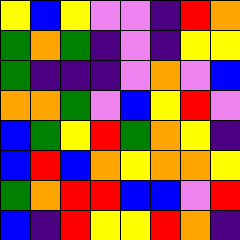[["yellow", "blue", "yellow", "violet", "violet", "indigo", "red", "orange"], ["green", "orange", "green", "indigo", "violet", "indigo", "yellow", "yellow"], ["green", "indigo", "indigo", "indigo", "violet", "orange", "violet", "blue"], ["orange", "orange", "green", "violet", "blue", "yellow", "red", "violet"], ["blue", "green", "yellow", "red", "green", "orange", "yellow", "indigo"], ["blue", "red", "blue", "orange", "yellow", "orange", "orange", "yellow"], ["green", "orange", "red", "red", "blue", "blue", "violet", "red"], ["blue", "indigo", "red", "yellow", "yellow", "red", "orange", "indigo"]]